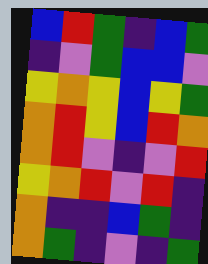[["blue", "red", "green", "indigo", "blue", "green"], ["indigo", "violet", "green", "blue", "blue", "violet"], ["yellow", "orange", "yellow", "blue", "yellow", "green"], ["orange", "red", "yellow", "blue", "red", "orange"], ["orange", "red", "violet", "indigo", "violet", "red"], ["yellow", "orange", "red", "violet", "red", "indigo"], ["orange", "indigo", "indigo", "blue", "green", "indigo"], ["orange", "green", "indigo", "violet", "indigo", "green"]]